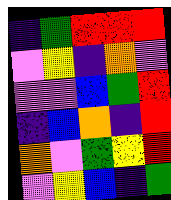[["indigo", "green", "red", "red", "red"], ["violet", "yellow", "indigo", "orange", "violet"], ["violet", "violet", "blue", "green", "red"], ["indigo", "blue", "orange", "indigo", "red"], ["orange", "violet", "green", "yellow", "red"], ["violet", "yellow", "blue", "indigo", "green"]]